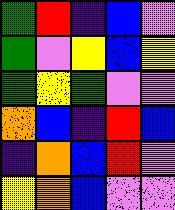[["green", "red", "indigo", "blue", "violet"], ["green", "violet", "yellow", "blue", "yellow"], ["green", "yellow", "green", "violet", "violet"], ["orange", "blue", "indigo", "red", "blue"], ["indigo", "orange", "blue", "red", "violet"], ["yellow", "orange", "blue", "violet", "violet"]]